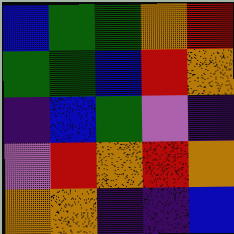[["blue", "green", "green", "orange", "red"], ["green", "green", "blue", "red", "orange"], ["indigo", "blue", "green", "violet", "indigo"], ["violet", "red", "orange", "red", "orange"], ["orange", "orange", "indigo", "indigo", "blue"]]